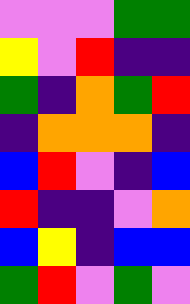[["violet", "violet", "violet", "green", "green"], ["yellow", "violet", "red", "indigo", "indigo"], ["green", "indigo", "orange", "green", "red"], ["indigo", "orange", "orange", "orange", "indigo"], ["blue", "red", "violet", "indigo", "blue"], ["red", "indigo", "indigo", "violet", "orange"], ["blue", "yellow", "indigo", "blue", "blue"], ["green", "red", "violet", "green", "violet"]]